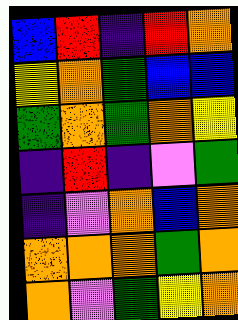[["blue", "red", "indigo", "red", "orange"], ["yellow", "orange", "green", "blue", "blue"], ["green", "orange", "green", "orange", "yellow"], ["indigo", "red", "indigo", "violet", "green"], ["indigo", "violet", "orange", "blue", "orange"], ["orange", "orange", "orange", "green", "orange"], ["orange", "violet", "green", "yellow", "orange"]]